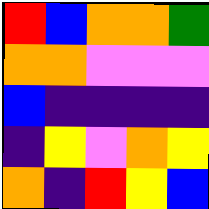[["red", "blue", "orange", "orange", "green"], ["orange", "orange", "violet", "violet", "violet"], ["blue", "indigo", "indigo", "indigo", "indigo"], ["indigo", "yellow", "violet", "orange", "yellow"], ["orange", "indigo", "red", "yellow", "blue"]]